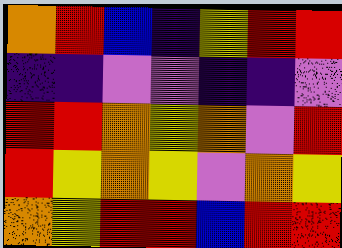[["orange", "red", "blue", "indigo", "yellow", "red", "red"], ["indigo", "indigo", "violet", "violet", "indigo", "indigo", "violet"], ["red", "red", "orange", "yellow", "orange", "violet", "red"], ["red", "yellow", "orange", "yellow", "violet", "orange", "yellow"], ["orange", "yellow", "red", "red", "blue", "red", "red"]]